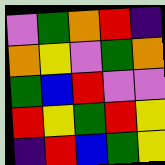[["violet", "green", "orange", "red", "indigo"], ["orange", "yellow", "violet", "green", "orange"], ["green", "blue", "red", "violet", "violet"], ["red", "yellow", "green", "red", "yellow"], ["indigo", "red", "blue", "green", "yellow"]]